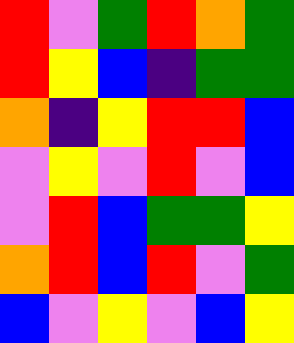[["red", "violet", "green", "red", "orange", "green"], ["red", "yellow", "blue", "indigo", "green", "green"], ["orange", "indigo", "yellow", "red", "red", "blue"], ["violet", "yellow", "violet", "red", "violet", "blue"], ["violet", "red", "blue", "green", "green", "yellow"], ["orange", "red", "blue", "red", "violet", "green"], ["blue", "violet", "yellow", "violet", "blue", "yellow"]]